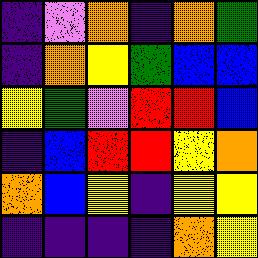[["indigo", "violet", "orange", "indigo", "orange", "green"], ["indigo", "orange", "yellow", "green", "blue", "blue"], ["yellow", "green", "violet", "red", "red", "blue"], ["indigo", "blue", "red", "red", "yellow", "orange"], ["orange", "blue", "yellow", "indigo", "yellow", "yellow"], ["indigo", "indigo", "indigo", "indigo", "orange", "yellow"]]